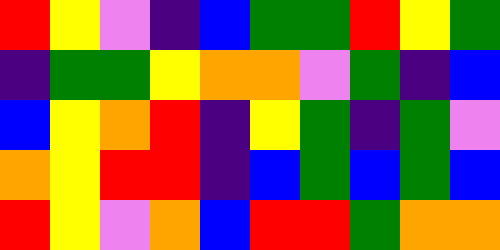[["red", "yellow", "violet", "indigo", "blue", "green", "green", "red", "yellow", "green"], ["indigo", "green", "green", "yellow", "orange", "orange", "violet", "green", "indigo", "blue"], ["blue", "yellow", "orange", "red", "indigo", "yellow", "green", "indigo", "green", "violet"], ["orange", "yellow", "red", "red", "indigo", "blue", "green", "blue", "green", "blue"], ["red", "yellow", "violet", "orange", "blue", "red", "red", "green", "orange", "orange"]]